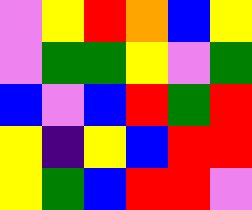[["violet", "yellow", "red", "orange", "blue", "yellow"], ["violet", "green", "green", "yellow", "violet", "green"], ["blue", "violet", "blue", "red", "green", "red"], ["yellow", "indigo", "yellow", "blue", "red", "red"], ["yellow", "green", "blue", "red", "red", "violet"]]